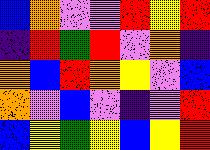[["blue", "orange", "violet", "violet", "red", "yellow", "red"], ["indigo", "red", "green", "red", "violet", "orange", "indigo"], ["orange", "blue", "red", "orange", "yellow", "violet", "blue"], ["orange", "violet", "blue", "violet", "indigo", "violet", "red"], ["blue", "yellow", "green", "yellow", "blue", "yellow", "red"]]